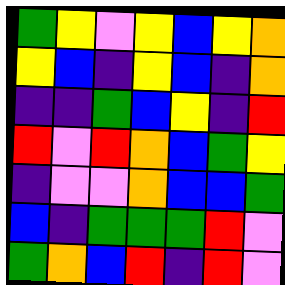[["green", "yellow", "violet", "yellow", "blue", "yellow", "orange"], ["yellow", "blue", "indigo", "yellow", "blue", "indigo", "orange"], ["indigo", "indigo", "green", "blue", "yellow", "indigo", "red"], ["red", "violet", "red", "orange", "blue", "green", "yellow"], ["indigo", "violet", "violet", "orange", "blue", "blue", "green"], ["blue", "indigo", "green", "green", "green", "red", "violet"], ["green", "orange", "blue", "red", "indigo", "red", "violet"]]